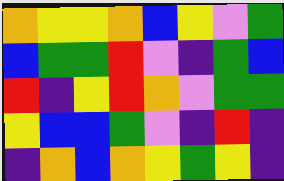[["orange", "yellow", "yellow", "orange", "blue", "yellow", "violet", "green"], ["blue", "green", "green", "red", "violet", "indigo", "green", "blue"], ["red", "indigo", "yellow", "red", "orange", "violet", "green", "green"], ["yellow", "blue", "blue", "green", "violet", "indigo", "red", "indigo"], ["indigo", "orange", "blue", "orange", "yellow", "green", "yellow", "indigo"]]